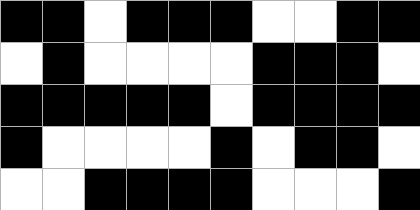[["black", "black", "white", "black", "black", "black", "white", "white", "black", "black"], ["white", "black", "white", "white", "white", "white", "black", "black", "black", "white"], ["black", "black", "black", "black", "black", "white", "black", "black", "black", "black"], ["black", "white", "white", "white", "white", "black", "white", "black", "black", "white"], ["white", "white", "black", "black", "black", "black", "white", "white", "white", "black"]]